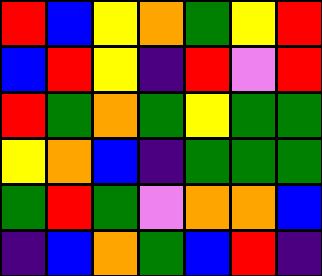[["red", "blue", "yellow", "orange", "green", "yellow", "red"], ["blue", "red", "yellow", "indigo", "red", "violet", "red"], ["red", "green", "orange", "green", "yellow", "green", "green"], ["yellow", "orange", "blue", "indigo", "green", "green", "green"], ["green", "red", "green", "violet", "orange", "orange", "blue"], ["indigo", "blue", "orange", "green", "blue", "red", "indigo"]]